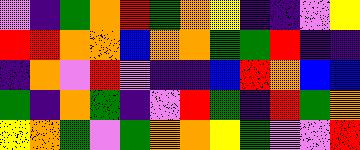[["violet", "indigo", "green", "orange", "red", "green", "orange", "yellow", "indigo", "indigo", "violet", "yellow"], ["red", "red", "orange", "orange", "blue", "orange", "orange", "green", "green", "red", "indigo", "indigo"], ["indigo", "orange", "violet", "red", "violet", "indigo", "indigo", "blue", "red", "orange", "blue", "blue"], ["green", "indigo", "orange", "green", "indigo", "violet", "red", "green", "indigo", "red", "green", "orange"], ["yellow", "orange", "green", "violet", "green", "orange", "orange", "yellow", "green", "violet", "violet", "red"]]